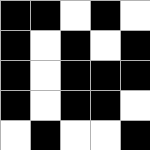[["black", "black", "white", "black", "white"], ["black", "white", "black", "white", "black"], ["black", "white", "black", "black", "black"], ["black", "white", "black", "black", "white"], ["white", "black", "white", "white", "black"]]